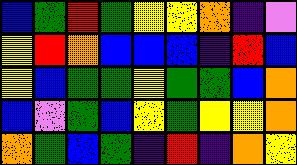[["blue", "green", "red", "green", "yellow", "yellow", "orange", "indigo", "violet"], ["yellow", "red", "orange", "blue", "blue", "blue", "indigo", "red", "blue"], ["yellow", "blue", "green", "green", "yellow", "green", "green", "blue", "orange"], ["blue", "violet", "green", "blue", "yellow", "green", "yellow", "yellow", "orange"], ["orange", "green", "blue", "green", "indigo", "red", "indigo", "orange", "yellow"]]